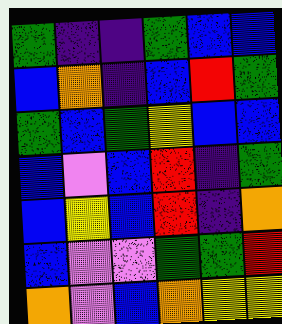[["green", "indigo", "indigo", "green", "blue", "blue"], ["blue", "orange", "indigo", "blue", "red", "green"], ["green", "blue", "green", "yellow", "blue", "blue"], ["blue", "violet", "blue", "red", "indigo", "green"], ["blue", "yellow", "blue", "red", "indigo", "orange"], ["blue", "violet", "violet", "green", "green", "red"], ["orange", "violet", "blue", "orange", "yellow", "yellow"]]